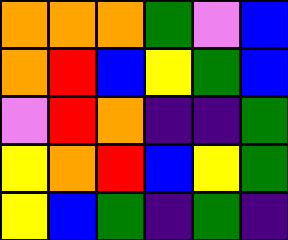[["orange", "orange", "orange", "green", "violet", "blue"], ["orange", "red", "blue", "yellow", "green", "blue"], ["violet", "red", "orange", "indigo", "indigo", "green"], ["yellow", "orange", "red", "blue", "yellow", "green"], ["yellow", "blue", "green", "indigo", "green", "indigo"]]